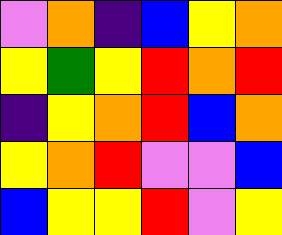[["violet", "orange", "indigo", "blue", "yellow", "orange"], ["yellow", "green", "yellow", "red", "orange", "red"], ["indigo", "yellow", "orange", "red", "blue", "orange"], ["yellow", "orange", "red", "violet", "violet", "blue"], ["blue", "yellow", "yellow", "red", "violet", "yellow"]]